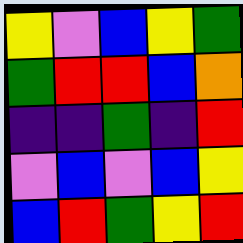[["yellow", "violet", "blue", "yellow", "green"], ["green", "red", "red", "blue", "orange"], ["indigo", "indigo", "green", "indigo", "red"], ["violet", "blue", "violet", "blue", "yellow"], ["blue", "red", "green", "yellow", "red"]]